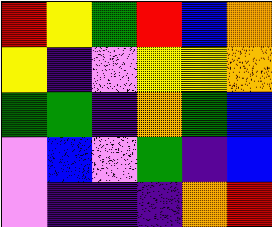[["red", "yellow", "green", "red", "blue", "orange"], ["yellow", "indigo", "violet", "yellow", "yellow", "orange"], ["green", "green", "indigo", "orange", "green", "blue"], ["violet", "blue", "violet", "green", "indigo", "blue"], ["violet", "indigo", "indigo", "indigo", "orange", "red"]]